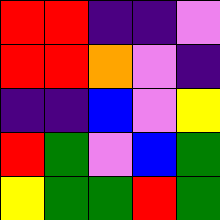[["red", "red", "indigo", "indigo", "violet"], ["red", "red", "orange", "violet", "indigo"], ["indigo", "indigo", "blue", "violet", "yellow"], ["red", "green", "violet", "blue", "green"], ["yellow", "green", "green", "red", "green"]]